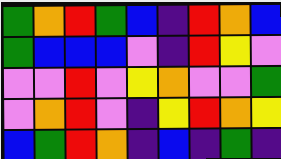[["green", "orange", "red", "green", "blue", "indigo", "red", "orange", "blue"], ["green", "blue", "blue", "blue", "violet", "indigo", "red", "yellow", "violet"], ["violet", "violet", "red", "violet", "yellow", "orange", "violet", "violet", "green"], ["violet", "orange", "red", "violet", "indigo", "yellow", "red", "orange", "yellow"], ["blue", "green", "red", "orange", "indigo", "blue", "indigo", "green", "indigo"]]